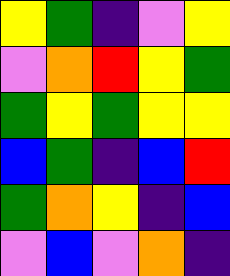[["yellow", "green", "indigo", "violet", "yellow"], ["violet", "orange", "red", "yellow", "green"], ["green", "yellow", "green", "yellow", "yellow"], ["blue", "green", "indigo", "blue", "red"], ["green", "orange", "yellow", "indigo", "blue"], ["violet", "blue", "violet", "orange", "indigo"]]